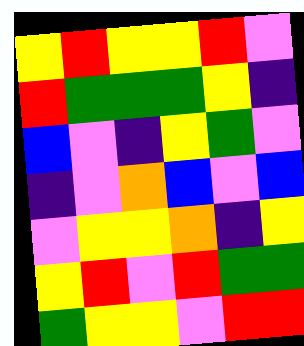[["yellow", "red", "yellow", "yellow", "red", "violet"], ["red", "green", "green", "green", "yellow", "indigo"], ["blue", "violet", "indigo", "yellow", "green", "violet"], ["indigo", "violet", "orange", "blue", "violet", "blue"], ["violet", "yellow", "yellow", "orange", "indigo", "yellow"], ["yellow", "red", "violet", "red", "green", "green"], ["green", "yellow", "yellow", "violet", "red", "red"]]